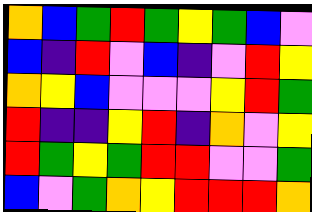[["orange", "blue", "green", "red", "green", "yellow", "green", "blue", "violet"], ["blue", "indigo", "red", "violet", "blue", "indigo", "violet", "red", "yellow"], ["orange", "yellow", "blue", "violet", "violet", "violet", "yellow", "red", "green"], ["red", "indigo", "indigo", "yellow", "red", "indigo", "orange", "violet", "yellow"], ["red", "green", "yellow", "green", "red", "red", "violet", "violet", "green"], ["blue", "violet", "green", "orange", "yellow", "red", "red", "red", "orange"]]